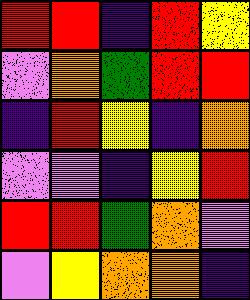[["red", "red", "indigo", "red", "yellow"], ["violet", "orange", "green", "red", "red"], ["indigo", "red", "yellow", "indigo", "orange"], ["violet", "violet", "indigo", "yellow", "red"], ["red", "red", "green", "orange", "violet"], ["violet", "yellow", "orange", "orange", "indigo"]]